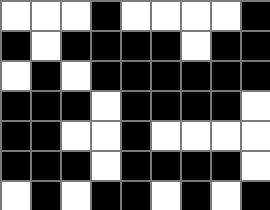[["white", "white", "white", "black", "white", "white", "white", "white", "black"], ["black", "white", "black", "black", "black", "black", "white", "black", "black"], ["white", "black", "white", "black", "black", "black", "black", "black", "black"], ["black", "black", "black", "white", "black", "black", "black", "black", "white"], ["black", "black", "white", "white", "black", "white", "white", "white", "white"], ["black", "black", "black", "white", "black", "black", "black", "black", "white"], ["white", "black", "white", "black", "black", "white", "black", "white", "black"]]